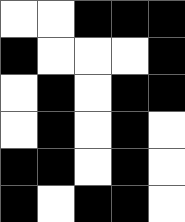[["white", "white", "black", "black", "black"], ["black", "white", "white", "white", "black"], ["white", "black", "white", "black", "black"], ["white", "black", "white", "black", "white"], ["black", "black", "white", "black", "white"], ["black", "white", "black", "black", "white"]]